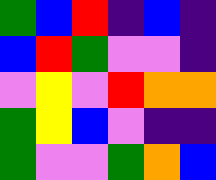[["green", "blue", "red", "indigo", "blue", "indigo"], ["blue", "red", "green", "violet", "violet", "indigo"], ["violet", "yellow", "violet", "red", "orange", "orange"], ["green", "yellow", "blue", "violet", "indigo", "indigo"], ["green", "violet", "violet", "green", "orange", "blue"]]